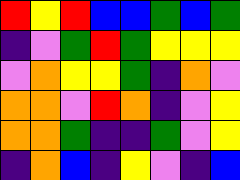[["red", "yellow", "red", "blue", "blue", "green", "blue", "green"], ["indigo", "violet", "green", "red", "green", "yellow", "yellow", "yellow"], ["violet", "orange", "yellow", "yellow", "green", "indigo", "orange", "violet"], ["orange", "orange", "violet", "red", "orange", "indigo", "violet", "yellow"], ["orange", "orange", "green", "indigo", "indigo", "green", "violet", "yellow"], ["indigo", "orange", "blue", "indigo", "yellow", "violet", "indigo", "blue"]]